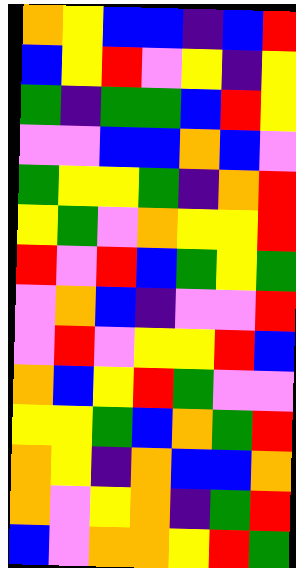[["orange", "yellow", "blue", "blue", "indigo", "blue", "red"], ["blue", "yellow", "red", "violet", "yellow", "indigo", "yellow"], ["green", "indigo", "green", "green", "blue", "red", "yellow"], ["violet", "violet", "blue", "blue", "orange", "blue", "violet"], ["green", "yellow", "yellow", "green", "indigo", "orange", "red"], ["yellow", "green", "violet", "orange", "yellow", "yellow", "red"], ["red", "violet", "red", "blue", "green", "yellow", "green"], ["violet", "orange", "blue", "indigo", "violet", "violet", "red"], ["violet", "red", "violet", "yellow", "yellow", "red", "blue"], ["orange", "blue", "yellow", "red", "green", "violet", "violet"], ["yellow", "yellow", "green", "blue", "orange", "green", "red"], ["orange", "yellow", "indigo", "orange", "blue", "blue", "orange"], ["orange", "violet", "yellow", "orange", "indigo", "green", "red"], ["blue", "violet", "orange", "orange", "yellow", "red", "green"]]